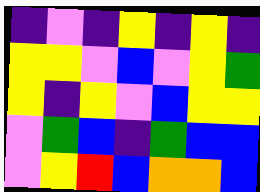[["indigo", "violet", "indigo", "yellow", "indigo", "yellow", "indigo"], ["yellow", "yellow", "violet", "blue", "violet", "yellow", "green"], ["yellow", "indigo", "yellow", "violet", "blue", "yellow", "yellow"], ["violet", "green", "blue", "indigo", "green", "blue", "blue"], ["violet", "yellow", "red", "blue", "orange", "orange", "blue"]]